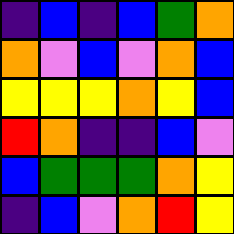[["indigo", "blue", "indigo", "blue", "green", "orange"], ["orange", "violet", "blue", "violet", "orange", "blue"], ["yellow", "yellow", "yellow", "orange", "yellow", "blue"], ["red", "orange", "indigo", "indigo", "blue", "violet"], ["blue", "green", "green", "green", "orange", "yellow"], ["indigo", "blue", "violet", "orange", "red", "yellow"]]